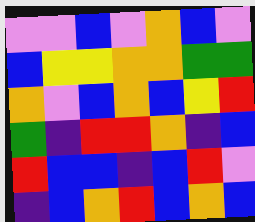[["violet", "violet", "blue", "violet", "orange", "blue", "violet"], ["blue", "yellow", "yellow", "orange", "orange", "green", "green"], ["orange", "violet", "blue", "orange", "blue", "yellow", "red"], ["green", "indigo", "red", "red", "orange", "indigo", "blue"], ["red", "blue", "blue", "indigo", "blue", "red", "violet"], ["indigo", "blue", "orange", "red", "blue", "orange", "blue"]]